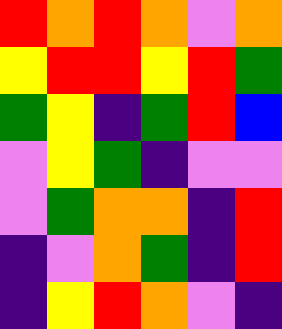[["red", "orange", "red", "orange", "violet", "orange"], ["yellow", "red", "red", "yellow", "red", "green"], ["green", "yellow", "indigo", "green", "red", "blue"], ["violet", "yellow", "green", "indigo", "violet", "violet"], ["violet", "green", "orange", "orange", "indigo", "red"], ["indigo", "violet", "orange", "green", "indigo", "red"], ["indigo", "yellow", "red", "orange", "violet", "indigo"]]